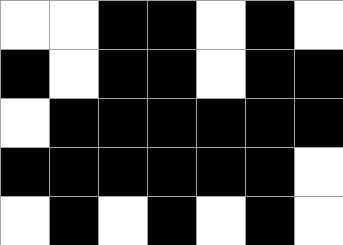[["white", "white", "black", "black", "white", "black", "white"], ["black", "white", "black", "black", "white", "black", "black"], ["white", "black", "black", "black", "black", "black", "black"], ["black", "black", "black", "black", "black", "black", "white"], ["white", "black", "white", "black", "white", "black", "white"]]